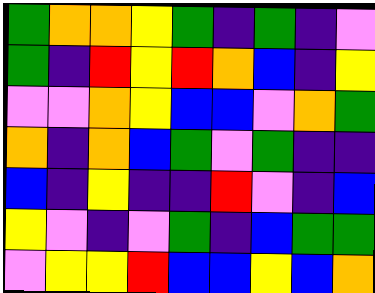[["green", "orange", "orange", "yellow", "green", "indigo", "green", "indigo", "violet"], ["green", "indigo", "red", "yellow", "red", "orange", "blue", "indigo", "yellow"], ["violet", "violet", "orange", "yellow", "blue", "blue", "violet", "orange", "green"], ["orange", "indigo", "orange", "blue", "green", "violet", "green", "indigo", "indigo"], ["blue", "indigo", "yellow", "indigo", "indigo", "red", "violet", "indigo", "blue"], ["yellow", "violet", "indigo", "violet", "green", "indigo", "blue", "green", "green"], ["violet", "yellow", "yellow", "red", "blue", "blue", "yellow", "blue", "orange"]]